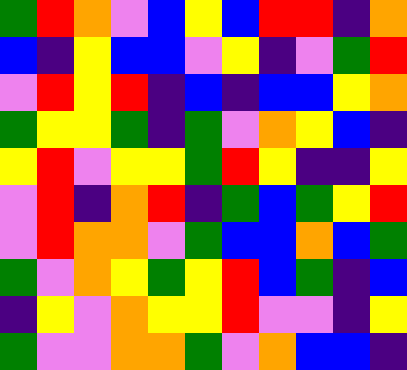[["green", "red", "orange", "violet", "blue", "yellow", "blue", "red", "red", "indigo", "orange"], ["blue", "indigo", "yellow", "blue", "blue", "violet", "yellow", "indigo", "violet", "green", "red"], ["violet", "red", "yellow", "red", "indigo", "blue", "indigo", "blue", "blue", "yellow", "orange"], ["green", "yellow", "yellow", "green", "indigo", "green", "violet", "orange", "yellow", "blue", "indigo"], ["yellow", "red", "violet", "yellow", "yellow", "green", "red", "yellow", "indigo", "indigo", "yellow"], ["violet", "red", "indigo", "orange", "red", "indigo", "green", "blue", "green", "yellow", "red"], ["violet", "red", "orange", "orange", "violet", "green", "blue", "blue", "orange", "blue", "green"], ["green", "violet", "orange", "yellow", "green", "yellow", "red", "blue", "green", "indigo", "blue"], ["indigo", "yellow", "violet", "orange", "yellow", "yellow", "red", "violet", "violet", "indigo", "yellow"], ["green", "violet", "violet", "orange", "orange", "green", "violet", "orange", "blue", "blue", "indigo"]]